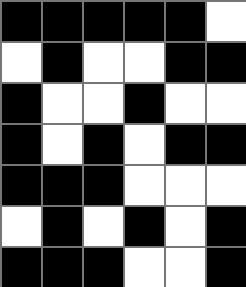[["black", "black", "black", "black", "black", "white"], ["white", "black", "white", "white", "black", "black"], ["black", "white", "white", "black", "white", "white"], ["black", "white", "black", "white", "black", "black"], ["black", "black", "black", "white", "white", "white"], ["white", "black", "white", "black", "white", "black"], ["black", "black", "black", "white", "white", "black"]]